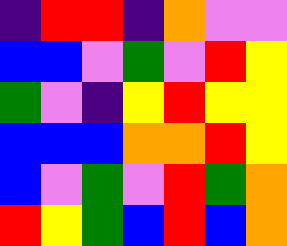[["indigo", "red", "red", "indigo", "orange", "violet", "violet"], ["blue", "blue", "violet", "green", "violet", "red", "yellow"], ["green", "violet", "indigo", "yellow", "red", "yellow", "yellow"], ["blue", "blue", "blue", "orange", "orange", "red", "yellow"], ["blue", "violet", "green", "violet", "red", "green", "orange"], ["red", "yellow", "green", "blue", "red", "blue", "orange"]]